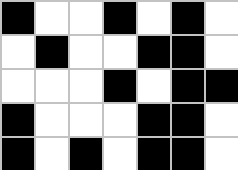[["black", "white", "white", "black", "white", "black", "white"], ["white", "black", "white", "white", "black", "black", "white"], ["white", "white", "white", "black", "white", "black", "black"], ["black", "white", "white", "white", "black", "black", "white"], ["black", "white", "black", "white", "black", "black", "white"]]